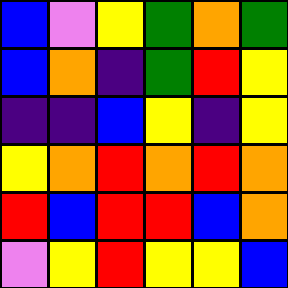[["blue", "violet", "yellow", "green", "orange", "green"], ["blue", "orange", "indigo", "green", "red", "yellow"], ["indigo", "indigo", "blue", "yellow", "indigo", "yellow"], ["yellow", "orange", "red", "orange", "red", "orange"], ["red", "blue", "red", "red", "blue", "orange"], ["violet", "yellow", "red", "yellow", "yellow", "blue"]]